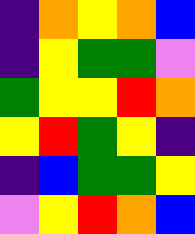[["indigo", "orange", "yellow", "orange", "blue"], ["indigo", "yellow", "green", "green", "violet"], ["green", "yellow", "yellow", "red", "orange"], ["yellow", "red", "green", "yellow", "indigo"], ["indigo", "blue", "green", "green", "yellow"], ["violet", "yellow", "red", "orange", "blue"]]